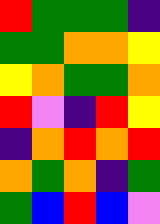[["red", "green", "green", "green", "indigo"], ["green", "green", "orange", "orange", "yellow"], ["yellow", "orange", "green", "green", "orange"], ["red", "violet", "indigo", "red", "yellow"], ["indigo", "orange", "red", "orange", "red"], ["orange", "green", "orange", "indigo", "green"], ["green", "blue", "red", "blue", "violet"]]